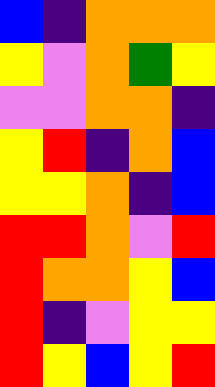[["blue", "indigo", "orange", "orange", "orange"], ["yellow", "violet", "orange", "green", "yellow"], ["violet", "violet", "orange", "orange", "indigo"], ["yellow", "red", "indigo", "orange", "blue"], ["yellow", "yellow", "orange", "indigo", "blue"], ["red", "red", "orange", "violet", "red"], ["red", "orange", "orange", "yellow", "blue"], ["red", "indigo", "violet", "yellow", "yellow"], ["red", "yellow", "blue", "yellow", "red"]]